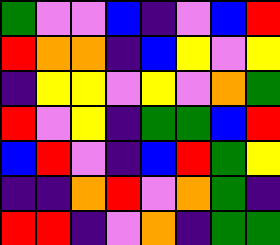[["green", "violet", "violet", "blue", "indigo", "violet", "blue", "red"], ["red", "orange", "orange", "indigo", "blue", "yellow", "violet", "yellow"], ["indigo", "yellow", "yellow", "violet", "yellow", "violet", "orange", "green"], ["red", "violet", "yellow", "indigo", "green", "green", "blue", "red"], ["blue", "red", "violet", "indigo", "blue", "red", "green", "yellow"], ["indigo", "indigo", "orange", "red", "violet", "orange", "green", "indigo"], ["red", "red", "indigo", "violet", "orange", "indigo", "green", "green"]]